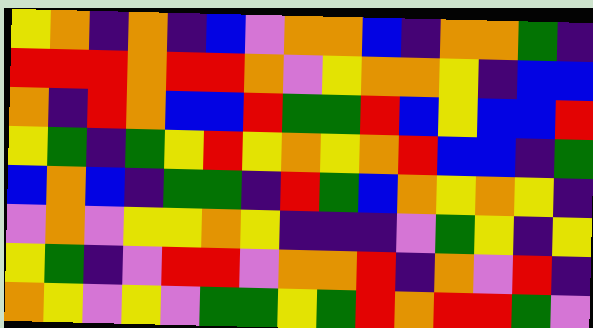[["yellow", "orange", "indigo", "orange", "indigo", "blue", "violet", "orange", "orange", "blue", "indigo", "orange", "orange", "green", "indigo"], ["red", "red", "red", "orange", "red", "red", "orange", "violet", "yellow", "orange", "orange", "yellow", "indigo", "blue", "blue"], ["orange", "indigo", "red", "orange", "blue", "blue", "red", "green", "green", "red", "blue", "yellow", "blue", "blue", "red"], ["yellow", "green", "indigo", "green", "yellow", "red", "yellow", "orange", "yellow", "orange", "red", "blue", "blue", "indigo", "green"], ["blue", "orange", "blue", "indigo", "green", "green", "indigo", "red", "green", "blue", "orange", "yellow", "orange", "yellow", "indigo"], ["violet", "orange", "violet", "yellow", "yellow", "orange", "yellow", "indigo", "indigo", "indigo", "violet", "green", "yellow", "indigo", "yellow"], ["yellow", "green", "indigo", "violet", "red", "red", "violet", "orange", "orange", "red", "indigo", "orange", "violet", "red", "indigo"], ["orange", "yellow", "violet", "yellow", "violet", "green", "green", "yellow", "green", "red", "orange", "red", "red", "green", "violet"]]